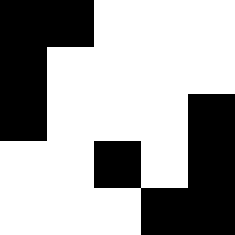[["black", "black", "white", "white", "white"], ["black", "white", "white", "white", "white"], ["black", "white", "white", "white", "black"], ["white", "white", "black", "white", "black"], ["white", "white", "white", "black", "black"]]